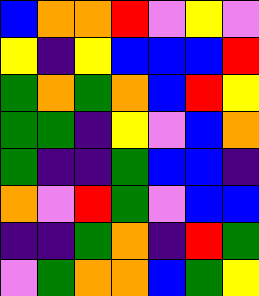[["blue", "orange", "orange", "red", "violet", "yellow", "violet"], ["yellow", "indigo", "yellow", "blue", "blue", "blue", "red"], ["green", "orange", "green", "orange", "blue", "red", "yellow"], ["green", "green", "indigo", "yellow", "violet", "blue", "orange"], ["green", "indigo", "indigo", "green", "blue", "blue", "indigo"], ["orange", "violet", "red", "green", "violet", "blue", "blue"], ["indigo", "indigo", "green", "orange", "indigo", "red", "green"], ["violet", "green", "orange", "orange", "blue", "green", "yellow"]]